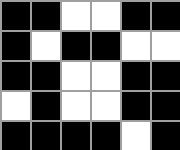[["black", "black", "white", "white", "black", "black"], ["black", "white", "black", "black", "white", "white"], ["black", "black", "white", "white", "black", "black"], ["white", "black", "white", "white", "black", "black"], ["black", "black", "black", "black", "white", "black"]]